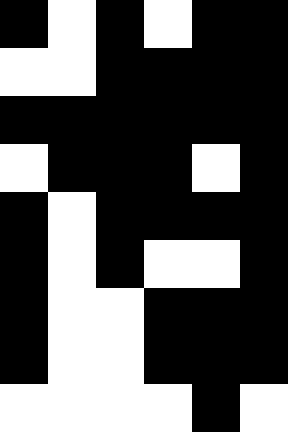[["black", "white", "black", "white", "black", "black"], ["white", "white", "black", "black", "black", "black"], ["black", "black", "black", "black", "black", "black"], ["white", "black", "black", "black", "white", "black"], ["black", "white", "black", "black", "black", "black"], ["black", "white", "black", "white", "white", "black"], ["black", "white", "white", "black", "black", "black"], ["black", "white", "white", "black", "black", "black"], ["white", "white", "white", "white", "black", "white"]]